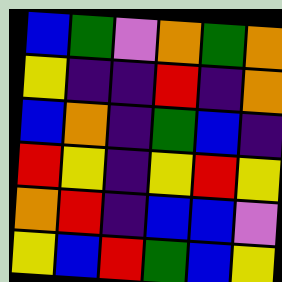[["blue", "green", "violet", "orange", "green", "orange"], ["yellow", "indigo", "indigo", "red", "indigo", "orange"], ["blue", "orange", "indigo", "green", "blue", "indigo"], ["red", "yellow", "indigo", "yellow", "red", "yellow"], ["orange", "red", "indigo", "blue", "blue", "violet"], ["yellow", "blue", "red", "green", "blue", "yellow"]]